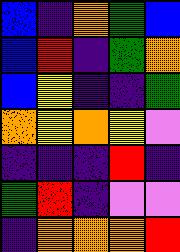[["blue", "indigo", "orange", "green", "blue"], ["blue", "red", "indigo", "green", "orange"], ["blue", "yellow", "indigo", "indigo", "green"], ["orange", "yellow", "orange", "yellow", "violet"], ["indigo", "indigo", "indigo", "red", "indigo"], ["green", "red", "indigo", "violet", "violet"], ["indigo", "orange", "orange", "orange", "red"]]